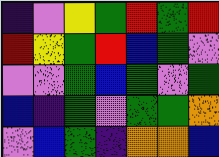[["indigo", "violet", "yellow", "green", "red", "green", "red"], ["red", "yellow", "green", "red", "blue", "green", "violet"], ["violet", "violet", "green", "blue", "green", "violet", "green"], ["blue", "indigo", "green", "violet", "green", "green", "orange"], ["violet", "blue", "green", "indigo", "orange", "orange", "blue"]]